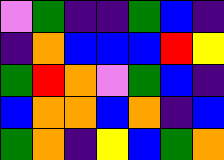[["violet", "green", "indigo", "indigo", "green", "blue", "indigo"], ["indigo", "orange", "blue", "blue", "blue", "red", "yellow"], ["green", "red", "orange", "violet", "green", "blue", "indigo"], ["blue", "orange", "orange", "blue", "orange", "indigo", "blue"], ["green", "orange", "indigo", "yellow", "blue", "green", "orange"]]